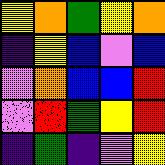[["yellow", "orange", "green", "yellow", "orange"], ["indigo", "yellow", "blue", "violet", "blue"], ["violet", "orange", "blue", "blue", "red"], ["violet", "red", "green", "yellow", "red"], ["indigo", "green", "indigo", "violet", "yellow"]]